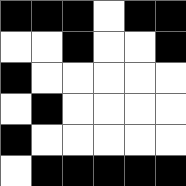[["black", "black", "black", "white", "black", "black"], ["white", "white", "black", "white", "white", "black"], ["black", "white", "white", "white", "white", "white"], ["white", "black", "white", "white", "white", "white"], ["black", "white", "white", "white", "white", "white"], ["white", "black", "black", "black", "black", "black"]]